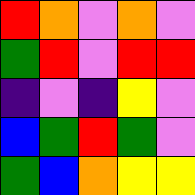[["red", "orange", "violet", "orange", "violet"], ["green", "red", "violet", "red", "red"], ["indigo", "violet", "indigo", "yellow", "violet"], ["blue", "green", "red", "green", "violet"], ["green", "blue", "orange", "yellow", "yellow"]]